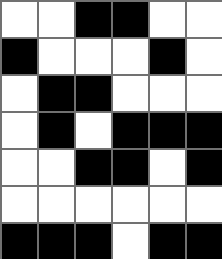[["white", "white", "black", "black", "white", "white"], ["black", "white", "white", "white", "black", "white"], ["white", "black", "black", "white", "white", "white"], ["white", "black", "white", "black", "black", "black"], ["white", "white", "black", "black", "white", "black"], ["white", "white", "white", "white", "white", "white"], ["black", "black", "black", "white", "black", "black"]]